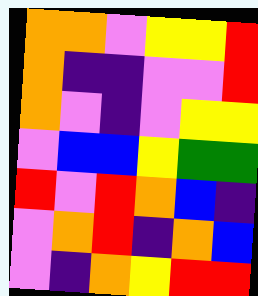[["orange", "orange", "violet", "yellow", "yellow", "red"], ["orange", "indigo", "indigo", "violet", "violet", "red"], ["orange", "violet", "indigo", "violet", "yellow", "yellow"], ["violet", "blue", "blue", "yellow", "green", "green"], ["red", "violet", "red", "orange", "blue", "indigo"], ["violet", "orange", "red", "indigo", "orange", "blue"], ["violet", "indigo", "orange", "yellow", "red", "red"]]